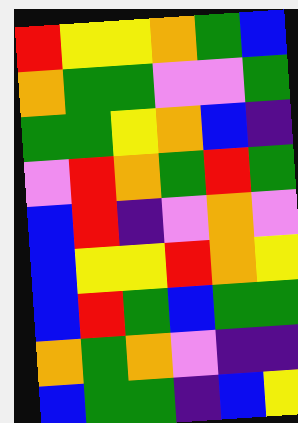[["red", "yellow", "yellow", "orange", "green", "blue"], ["orange", "green", "green", "violet", "violet", "green"], ["green", "green", "yellow", "orange", "blue", "indigo"], ["violet", "red", "orange", "green", "red", "green"], ["blue", "red", "indigo", "violet", "orange", "violet"], ["blue", "yellow", "yellow", "red", "orange", "yellow"], ["blue", "red", "green", "blue", "green", "green"], ["orange", "green", "orange", "violet", "indigo", "indigo"], ["blue", "green", "green", "indigo", "blue", "yellow"]]